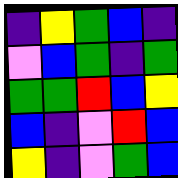[["indigo", "yellow", "green", "blue", "indigo"], ["violet", "blue", "green", "indigo", "green"], ["green", "green", "red", "blue", "yellow"], ["blue", "indigo", "violet", "red", "blue"], ["yellow", "indigo", "violet", "green", "blue"]]